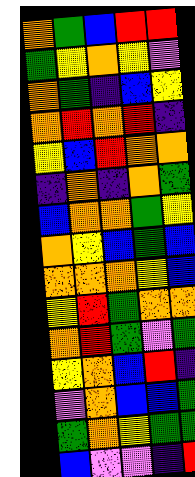[["orange", "green", "blue", "red", "red"], ["green", "yellow", "orange", "yellow", "violet"], ["orange", "green", "indigo", "blue", "yellow"], ["orange", "red", "orange", "red", "indigo"], ["yellow", "blue", "red", "orange", "orange"], ["indigo", "orange", "indigo", "orange", "green"], ["blue", "orange", "orange", "green", "yellow"], ["orange", "yellow", "blue", "green", "blue"], ["orange", "orange", "orange", "yellow", "blue"], ["yellow", "red", "green", "orange", "orange"], ["orange", "red", "green", "violet", "green"], ["yellow", "orange", "blue", "red", "indigo"], ["violet", "orange", "blue", "blue", "green"], ["green", "orange", "yellow", "green", "green"], ["blue", "violet", "violet", "indigo", "red"]]